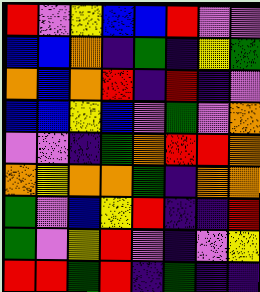[["red", "violet", "yellow", "blue", "blue", "red", "violet", "violet"], ["blue", "blue", "orange", "indigo", "green", "indigo", "yellow", "green"], ["orange", "blue", "orange", "red", "indigo", "red", "indigo", "violet"], ["blue", "blue", "yellow", "blue", "violet", "green", "violet", "orange"], ["violet", "violet", "indigo", "green", "orange", "red", "red", "orange"], ["orange", "yellow", "orange", "orange", "green", "indigo", "orange", "orange"], ["green", "violet", "blue", "yellow", "red", "indigo", "indigo", "red"], ["green", "violet", "yellow", "red", "violet", "indigo", "violet", "yellow"], ["red", "red", "green", "red", "indigo", "green", "indigo", "indigo"]]